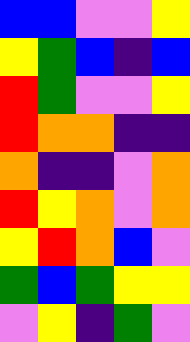[["blue", "blue", "violet", "violet", "yellow"], ["yellow", "green", "blue", "indigo", "blue"], ["red", "green", "violet", "violet", "yellow"], ["red", "orange", "orange", "indigo", "indigo"], ["orange", "indigo", "indigo", "violet", "orange"], ["red", "yellow", "orange", "violet", "orange"], ["yellow", "red", "orange", "blue", "violet"], ["green", "blue", "green", "yellow", "yellow"], ["violet", "yellow", "indigo", "green", "violet"]]